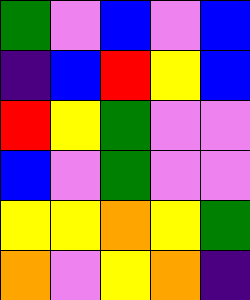[["green", "violet", "blue", "violet", "blue"], ["indigo", "blue", "red", "yellow", "blue"], ["red", "yellow", "green", "violet", "violet"], ["blue", "violet", "green", "violet", "violet"], ["yellow", "yellow", "orange", "yellow", "green"], ["orange", "violet", "yellow", "orange", "indigo"]]